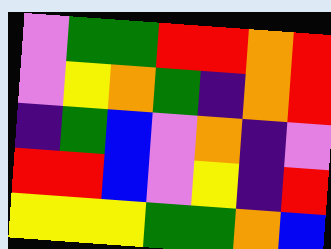[["violet", "green", "green", "red", "red", "orange", "red"], ["violet", "yellow", "orange", "green", "indigo", "orange", "red"], ["indigo", "green", "blue", "violet", "orange", "indigo", "violet"], ["red", "red", "blue", "violet", "yellow", "indigo", "red"], ["yellow", "yellow", "yellow", "green", "green", "orange", "blue"]]